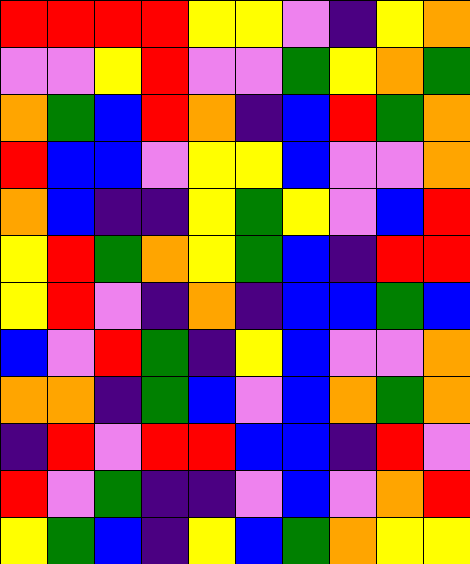[["red", "red", "red", "red", "yellow", "yellow", "violet", "indigo", "yellow", "orange"], ["violet", "violet", "yellow", "red", "violet", "violet", "green", "yellow", "orange", "green"], ["orange", "green", "blue", "red", "orange", "indigo", "blue", "red", "green", "orange"], ["red", "blue", "blue", "violet", "yellow", "yellow", "blue", "violet", "violet", "orange"], ["orange", "blue", "indigo", "indigo", "yellow", "green", "yellow", "violet", "blue", "red"], ["yellow", "red", "green", "orange", "yellow", "green", "blue", "indigo", "red", "red"], ["yellow", "red", "violet", "indigo", "orange", "indigo", "blue", "blue", "green", "blue"], ["blue", "violet", "red", "green", "indigo", "yellow", "blue", "violet", "violet", "orange"], ["orange", "orange", "indigo", "green", "blue", "violet", "blue", "orange", "green", "orange"], ["indigo", "red", "violet", "red", "red", "blue", "blue", "indigo", "red", "violet"], ["red", "violet", "green", "indigo", "indigo", "violet", "blue", "violet", "orange", "red"], ["yellow", "green", "blue", "indigo", "yellow", "blue", "green", "orange", "yellow", "yellow"]]